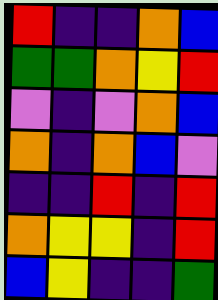[["red", "indigo", "indigo", "orange", "blue"], ["green", "green", "orange", "yellow", "red"], ["violet", "indigo", "violet", "orange", "blue"], ["orange", "indigo", "orange", "blue", "violet"], ["indigo", "indigo", "red", "indigo", "red"], ["orange", "yellow", "yellow", "indigo", "red"], ["blue", "yellow", "indigo", "indigo", "green"]]